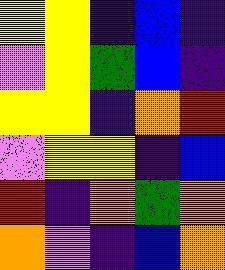[["yellow", "yellow", "indigo", "blue", "indigo"], ["violet", "yellow", "green", "blue", "indigo"], ["yellow", "yellow", "indigo", "orange", "red"], ["violet", "yellow", "yellow", "indigo", "blue"], ["red", "indigo", "orange", "green", "orange"], ["orange", "violet", "indigo", "blue", "orange"]]